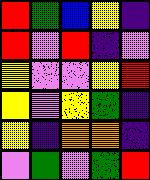[["red", "green", "blue", "yellow", "indigo"], ["red", "violet", "red", "indigo", "violet"], ["yellow", "violet", "violet", "yellow", "red"], ["yellow", "violet", "yellow", "green", "indigo"], ["yellow", "indigo", "orange", "orange", "indigo"], ["violet", "green", "violet", "green", "red"]]